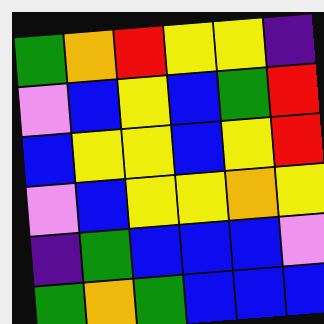[["green", "orange", "red", "yellow", "yellow", "indigo"], ["violet", "blue", "yellow", "blue", "green", "red"], ["blue", "yellow", "yellow", "blue", "yellow", "red"], ["violet", "blue", "yellow", "yellow", "orange", "yellow"], ["indigo", "green", "blue", "blue", "blue", "violet"], ["green", "orange", "green", "blue", "blue", "blue"]]